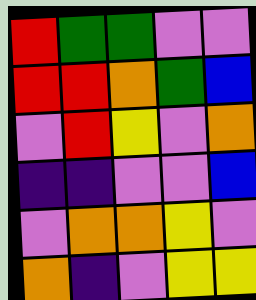[["red", "green", "green", "violet", "violet"], ["red", "red", "orange", "green", "blue"], ["violet", "red", "yellow", "violet", "orange"], ["indigo", "indigo", "violet", "violet", "blue"], ["violet", "orange", "orange", "yellow", "violet"], ["orange", "indigo", "violet", "yellow", "yellow"]]